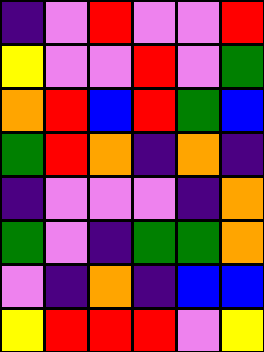[["indigo", "violet", "red", "violet", "violet", "red"], ["yellow", "violet", "violet", "red", "violet", "green"], ["orange", "red", "blue", "red", "green", "blue"], ["green", "red", "orange", "indigo", "orange", "indigo"], ["indigo", "violet", "violet", "violet", "indigo", "orange"], ["green", "violet", "indigo", "green", "green", "orange"], ["violet", "indigo", "orange", "indigo", "blue", "blue"], ["yellow", "red", "red", "red", "violet", "yellow"]]